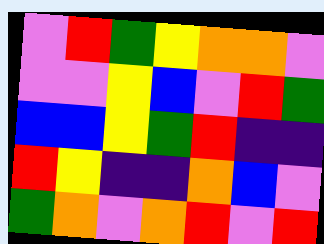[["violet", "red", "green", "yellow", "orange", "orange", "violet"], ["violet", "violet", "yellow", "blue", "violet", "red", "green"], ["blue", "blue", "yellow", "green", "red", "indigo", "indigo"], ["red", "yellow", "indigo", "indigo", "orange", "blue", "violet"], ["green", "orange", "violet", "orange", "red", "violet", "red"]]